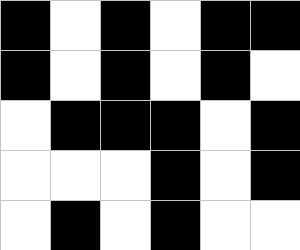[["black", "white", "black", "white", "black", "black"], ["black", "white", "black", "white", "black", "white"], ["white", "black", "black", "black", "white", "black"], ["white", "white", "white", "black", "white", "black"], ["white", "black", "white", "black", "white", "white"]]